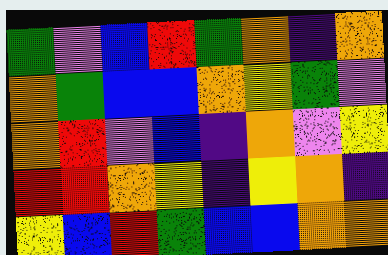[["green", "violet", "blue", "red", "green", "orange", "indigo", "orange"], ["orange", "green", "blue", "blue", "orange", "yellow", "green", "violet"], ["orange", "red", "violet", "blue", "indigo", "orange", "violet", "yellow"], ["red", "red", "orange", "yellow", "indigo", "yellow", "orange", "indigo"], ["yellow", "blue", "red", "green", "blue", "blue", "orange", "orange"]]